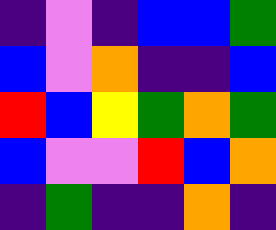[["indigo", "violet", "indigo", "blue", "blue", "green"], ["blue", "violet", "orange", "indigo", "indigo", "blue"], ["red", "blue", "yellow", "green", "orange", "green"], ["blue", "violet", "violet", "red", "blue", "orange"], ["indigo", "green", "indigo", "indigo", "orange", "indigo"]]